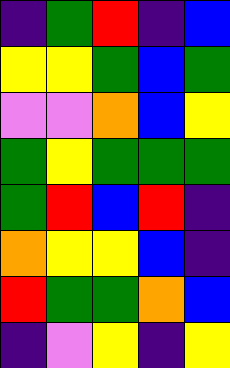[["indigo", "green", "red", "indigo", "blue"], ["yellow", "yellow", "green", "blue", "green"], ["violet", "violet", "orange", "blue", "yellow"], ["green", "yellow", "green", "green", "green"], ["green", "red", "blue", "red", "indigo"], ["orange", "yellow", "yellow", "blue", "indigo"], ["red", "green", "green", "orange", "blue"], ["indigo", "violet", "yellow", "indigo", "yellow"]]